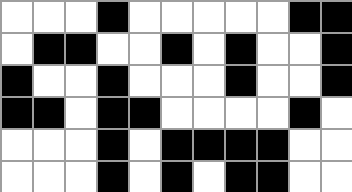[["white", "white", "white", "black", "white", "white", "white", "white", "white", "black", "black"], ["white", "black", "black", "white", "white", "black", "white", "black", "white", "white", "black"], ["black", "white", "white", "black", "white", "white", "white", "black", "white", "white", "black"], ["black", "black", "white", "black", "black", "white", "white", "white", "white", "black", "white"], ["white", "white", "white", "black", "white", "black", "black", "black", "black", "white", "white"], ["white", "white", "white", "black", "white", "black", "white", "black", "black", "white", "white"]]